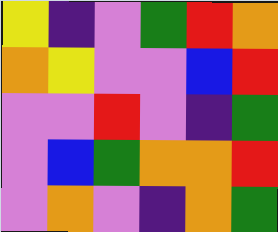[["yellow", "indigo", "violet", "green", "red", "orange"], ["orange", "yellow", "violet", "violet", "blue", "red"], ["violet", "violet", "red", "violet", "indigo", "green"], ["violet", "blue", "green", "orange", "orange", "red"], ["violet", "orange", "violet", "indigo", "orange", "green"]]